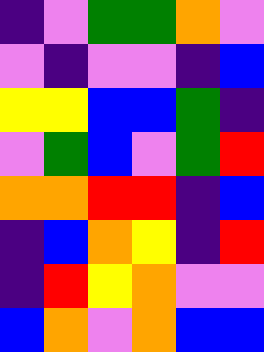[["indigo", "violet", "green", "green", "orange", "violet"], ["violet", "indigo", "violet", "violet", "indigo", "blue"], ["yellow", "yellow", "blue", "blue", "green", "indigo"], ["violet", "green", "blue", "violet", "green", "red"], ["orange", "orange", "red", "red", "indigo", "blue"], ["indigo", "blue", "orange", "yellow", "indigo", "red"], ["indigo", "red", "yellow", "orange", "violet", "violet"], ["blue", "orange", "violet", "orange", "blue", "blue"]]